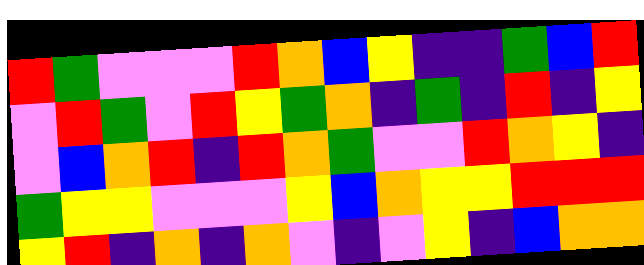[["red", "green", "violet", "violet", "violet", "red", "orange", "blue", "yellow", "indigo", "indigo", "green", "blue", "red"], ["violet", "red", "green", "violet", "red", "yellow", "green", "orange", "indigo", "green", "indigo", "red", "indigo", "yellow"], ["violet", "blue", "orange", "red", "indigo", "red", "orange", "green", "violet", "violet", "red", "orange", "yellow", "indigo"], ["green", "yellow", "yellow", "violet", "violet", "violet", "yellow", "blue", "orange", "yellow", "yellow", "red", "red", "red"], ["yellow", "red", "indigo", "orange", "indigo", "orange", "violet", "indigo", "violet", "yellow", "indigo", "blue", "orange", "orange"]]